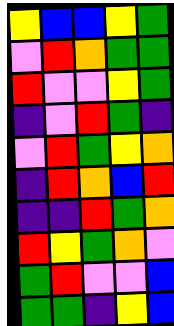[["yellow", "blue", "blue", "yellow", "green"], ["violet", "red", "orange", "green", "green"], ["red", "violet", "violet", "yellow", "green"], ["indigo", "violet", "red", "green", "indigo"], ["violet", "red", "green", "yellow", "orange"], ["indigo", "red", "orange", "blue", "red"], ["indigo", "indigo", "red", "green", "orange"], ["red", "yellow", "green", "orange", "violet"], ["green", "red", "violet", "violet", "blue"], ["green", "green", "indigo", "yellow", "blue"]]